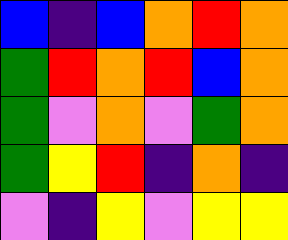[["blue", "indigo", "blue", "orange", "red", "orange"], ["green", "red", "orange", "red", "blue", "orange"], ["green", "violet", "orange", "violet", "green", "orange"], ["green", "yellow", "red", "indigo", "orange", "indigo"], ["violet", "indigo", "yellow", "violet", "yellow", "yellow"]]